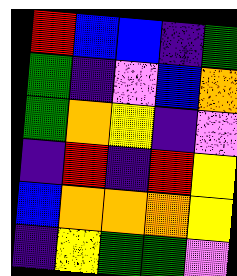[["red", "blue", "blue", "indigo", "green"], ["green", "indigo", "violet", "blue", "orange"], ["green", "orange", "yellow", "indigo", "violet"], ["indigo", "red", "indigo", "red", "yellow"], ["blue", "orange", "orange", "orange", "yellow"], ["indigo", "yellow", "green", "green", "violet"]]